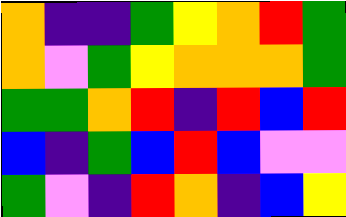[["orange", "indigo", "indigo", "green", "yellow", "orange", "red", "green"], ["orange", "violet", "green", "yellow", "orange", "orange", "orange", "green"], ["green", "green", "orange", "red", "indigo", "red", "blue", "red"], ["blue", "indigo", "green", "blue", "red", "blue", "violet", "violet"], ["green", "violet", "indigo", "red", "orange", "indigo", "blue", "yellow"]]